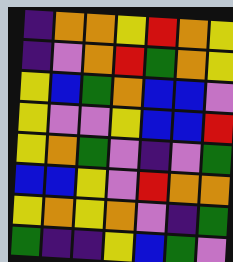[["indigo", "orange", "orange", "yellow", "red", "orange", "yellow"], ["indigo", "violet", "orange", "red", "green", "orange", "yellow"], ["yellow", "blue", "green", "orange", "blue", "blue", "violet"], ["yellow", "violet", "violet", "yellow", "blue", "blue", "red"], ["yellow", "orange", "green", "violet", "indigo", "violet", "green"], ["blue", "blue", "yellow", "violet", "red", "orange", "orange"], ["yellow", "orange", "yellow", "orange", "violet", "indigo", "green"], ["green", "indigo", "indigo", "yellow", "blue", "green", "violet"]]